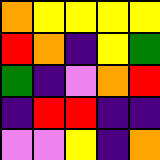[["orange", "yellow", "yellow", "yellow", "yellow"], ["red", "orange", "indigo", "yellow", "green"], ["green", "indigo", "violet", "orange", "red"], ["indigo", "red", "red", "indigo", "indigo"], ["violet", "violet", "yellow", "indigo", "orange"]]